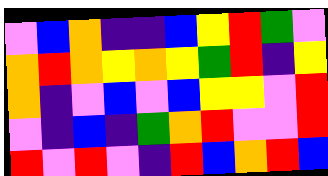[["violet", "blue", "orange", "indigo", "indigo", "blue", "yellow", "red", "green", "violet"], ["orange", "red", "orange", "yellow", "orange", "yellow", "green", "red", "indigo", "yellow"], ["orange", "indigo", "violet", "blue", "violet", "blue", "yellow", "yellow", "violet", "red"], ["violet", "indigo", "blue", "indigo", "green", "orange", "red", "violet", "violet", "red"], ["red", "violet", "red", "violet", "indigo", "red", "blue", "orange", "red", "blue"]]